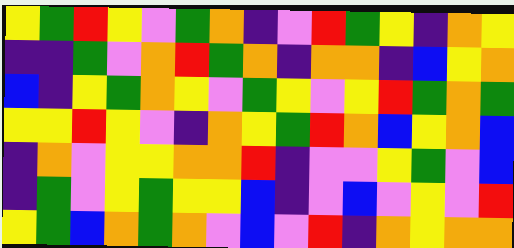[["yellow", "green", "red", "yellow", "violet", "green", "orange", "indigo", "violet", "red", "green", "yellow", "indigo", "orange", "yellow"], ["indigo", "indigo", "green", "violet", "orange", "red", "green", "orange", "indigo", "orange", "orange", "indigo", "blue", "yellow", "orange"], ["blue", "indigo", "yellow", "green", "orange", "yellow", "violet", "green", "yellow", "violet", "yellow", "red", "green", "orange", "green"], ["yellow", "yellow", "red", "yellow", "violet", "indigo", "orange", "yellow", "green", "red", "orange", "blue", "yellow", "orange", "blue"], ["indigo", "orange", "violet", "yellow", "yellow", "orange", "orange", "red", "indigo", "violet", "violet", "yellow", "green", "violet", "blue"], ["indigo", "green", "violet", "yellow", "green", "yellow", "yellow", "blue", "indigo", "violet", "blue", "violet", "yellow", "violet", "red"], ["yellow", "green", "blue", "orange", "green", "orange", "violet", "blue", "violet", "red", "indigo", "orange", "yellow", "orange", "orange"]]